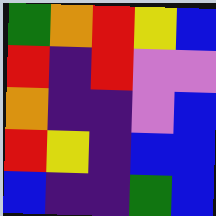[["green", "orange", "red", "yellow", "blue"], ["red", "indigo", "red", "violet", "violet"], ["orange", "indigo", "indigo", "violet", "blue"], ["red", "yellow", "indigo", "blue", "blue"], ["blue", "indigo", "indigo", "green", "blue"]]